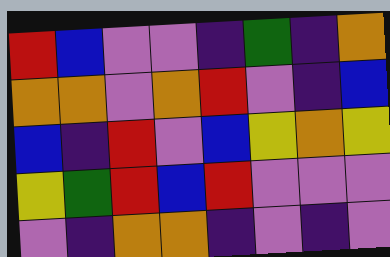[["red", "blue", "violet", "violet", "indigo", "green", "indigo", "orange"], ["orange", "orange", "violet", "orange", "red", "violet", "indigo", "blue"], ["blue", "indigo", "red", "violet", "blue", "yellow", "orange", "yellow"], ["yellow", "green", "red", "blue", "red", "violet", "violet", "violet"], ["violet", "indigo", "orange", "orange", "indigo", "violet", "indigo", "violet"]]